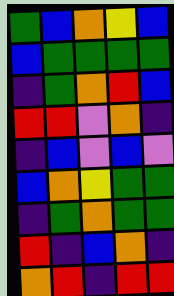[["green", "blue", "orange", "yellow", "blue"], ["blue", "green", "green", "green", "green"], ["indigo", "green", "orange", "red", "blue"], ["red", "red", "violet", "orange", "indigo"], ["indigo", "blue", "violet", "blue", "violet"], ["blue", "orange", "yellow", "green", "green"], ["indigo", "green", "orange", "green", "green"], ["red", "indigo", "blue", "orange", "indigo"], ["orange", "red", "indigo", "red", "red"]]